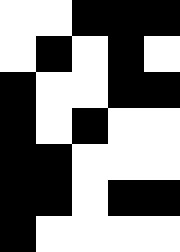[["white", "white", "black", "black", "black"], ["white", "black", "white", "black", "white"], ["black", "white", "white", "black", "black"], ["black", "white", "black", "white", "white"], ["black", "black", "white", "white", "white"], ["black", "black", "white", "black", "black"], ["black", "white", "white", "white", "white"]]